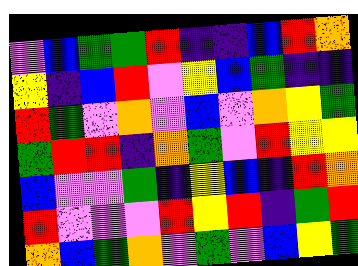[["violet", "blue", "green", "green", "red", "indigo", "indigo", "blue", "red", "orange"], ["yellow", "indigo", "blue", "red", "violet", "yellow", "blue", "green", "indigo", "indigo"], ["red", "green", "violet", "orange", "violet", "blue", "violet", "orange", "yellow", "green"], ["green", "red", "red", "indigo", "orange", "green", "violet", "red", "yellow", "yellow"], ["blue", "violet", "violet", "green", "indigo", "yellow", "blue", "indigo", "red", "orange"], ["red", "violet", "violet", "violet", "red", "yellow", "red", "indigo", "green", "red"], ["orange", "blue", "green", "orange", "violet", "green", "violet", "blue", "yellow", "green"]]